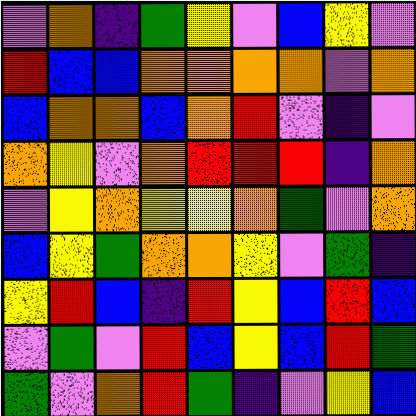[["violet", "orange", "indigo", "green", "yellow", "violet", "blue", "yellow", "violet"], ["red", "blue", "blue", "orange", "orange", "orange", "orange", "violet", "orange"], ["blue", "orange", "orange", "blue", "orange", "red", "violet", "indigo", "violet"], ["orange", "yellow", "violet", "orange", "red", "red", "red", "indigo", "orange"], ["violet", "yellow", "orange", "yellow", "yellow", "orange", "green", "violet", "orange"], ["blue", "yellow", "green", "orange", "orange", "yellow", "violet", "green", "indigo"], ["yellow", "red", "blue", "indigo", "red", "yellow", "blue", "red", "blue"], ["violet", "green", "violet", "red", "blue", "yellow", "blue", "red", "green"], ["green", "violet", "orange", "red", "green", "indigo", "violet", "yellow", "blue"]]